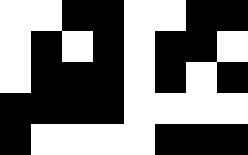[["white", "white", "black", "black", "white", "white", "black", "black"], ["white", "black", "white", "black", "white", "black", "black", "white"], ["white", "black", "black", "black", "white", "black", "white", "black"], ["black", "black", "black", "black", "white", "white", "white", "white"], ["black", "white", "white", "white", "white", "black", "black", "black"]]